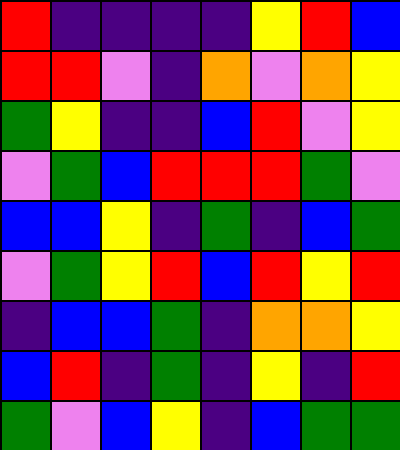[["red", "indigo", "indigo", "indigo", "indigo", "yellow", "red", "blue"], ["red", "red", "violet", "indigo", "orange", "violet", "orange", "yellow"], ["green", "yellow", "indigo", "indigo", "blue", "red", "violet", "yellow"], ["violet", "green", "blue", "red", "red", "red", "green", "violet"], ["blue", "blue", "yellow", "indigo", "green", "indigo", "blue", "green"], ["violet", "green", "yellow", "red", "blue", "red", "yellow", "red"], ["indigo", "blue", "blue", "green", "indigo", "orange", "orange", "yellow"], ["blue", "red", "indigo", "green", "indigo", "yellow", "indigo", "red"], ["green", "violet", "blue", "yellow", "indigo", "blue", "green", "green"]]